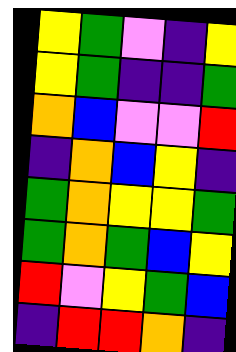[["yellow", "green", "violet", "indigo", "yellow"], ["yellow", "green", "indigo", "indigo", "green"], ["orange", "blue", "violet", "violet", "red"], ["indigo", "orange", "blue", "yellow", "indigo"], ["green", "orange", "yellow", "yellow", "green"], ["green", "orange", "green", "blue", "yellow"], ["red", "violet", "yellow", "green", "blue"], ["indigo", "red", "red", "orange", "indigo"]]